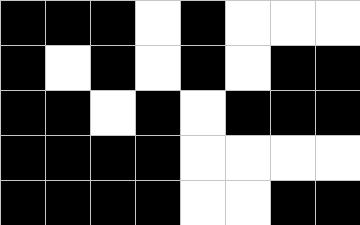[["black", "black", "black", "white", "black", "white", "white", "white"], ["black", "white", "black", "white", "black", "white", "black", "black"], ["black", "black", "white", "black", "white", "black", "black", "black"], ["black", "black", "black", "black", "white", "white", "white", "white"], ["black", "black", "black", "black", "white", "white", "black", "black"]]